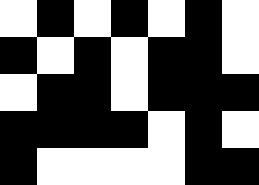[["white", "black", "white", "black", "white", "black", "white"], ["black", "white", "black", "white", "black", "black", "white"], ["white", "black", "black", "white", "black", "black", "black"], ["black", "black", "black", "black", "white", "black", "white"], ["black", "white", "white", "white", "white", "black", "black"]]